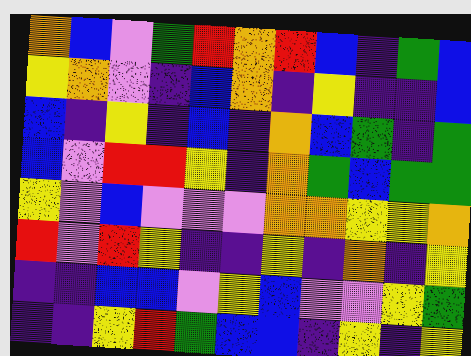[["orange", "blue", "violet", "green", "red", "orange", "red", "blue", "indigo", "green", "blue"], ["yellow", "orange", "violet", "indigo", "blue", "orange", "indigo", "yellow", "indigo", "indigo", "blue"], ["blue", "indigo", "yellow", "indigo", "blue", "indigo", "orange", "blue", "green", "indigo", "green"], ["blue", "violet", "red", "red", "yellow", "indigo", "orange", "green", "blue", "green", "green"], ["yellow", "violet", "blue", "violet", "violet", "violet", "orange", "orange", "yellow", "yellow", "orange"], ["red", "violet", "red", "yellow", "indigo", "indigo", "yellow", "indigo", "orange", "indigo", "yellow"], ["indigo", "indigo", "blue", "blue", "violet", "yellow", "blue", "violet", "violet", "yellow", "green"], ["indigo", "indigo", "yellow", "red", "green", "blue", "blue", "indigo", "yellow", "indigo", "yellow"]]